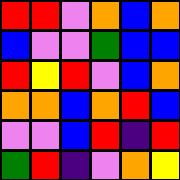[["red", "red", "violet", "orange", "blue", "orange"], ["blue", "violet", "violet", "green", "blue", "blue"], ["red", "yellow", "red", "violet", "blue", "orange"], ["orange", "orange", "blue", "orange", "red", "blue"], ["violet", "violet", "blue", "red", "indigo", "red"], ["green", "red", "indigo", "violet", "orange", "yellow"]]